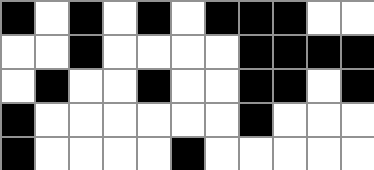[["black", "white", "black", "white", "black", "white", "black", "black", "black", "white", "white"], ["white", "white", "black", "white", "white", "white", "white", "black", "black", "black", "black"], ["white", "black", "white", "white", "black", "white", "white", "black", "black", "white", "black"], ["black", "white", "white", "white", "white", "white", "white", "black", "white", "white", "white"], ["black", "white", "white", "white", "white", "black", "white", "white", "white", "white", "white"]]